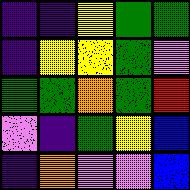[["indigo", "indigo", "yellow", "green", "green"], ["indigo", "yellow", "yellow", "green", "violet"], ["green", "green", "orange", "green", "red"], ["violet", "indigo", "green", "yellow", "blue"], ["indigo", "orange", "violet", "violet", "blue"]]